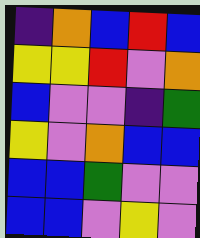[["indigo", "orange", "blue", "red", "blue"], ["yellow", "yellow", "red", "violet", "orange"], ["blue", "violet", "violet", "indigo", "green"], ["yellow", "violet", "orange", "blue", "blue"], ["blue", "blue", "green", "violet", "violet"], ["blue", "blue", "violet", "yellow", "violet"]]